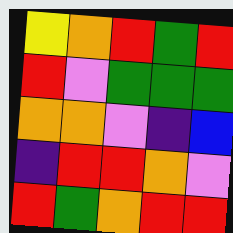[["yellow", "orange", "red", "green", "red"], ["red", "violet", "green", "green", "green"], ["orange", "orange", "violet", "indigo", "blue"], ["indigo", "red", "red", "orange", "violet"], ["red", "green", "orange", "red", "red"]]